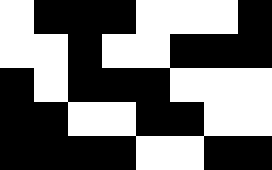[["white", "black", "black", "black", "white", "white", "white", "black"], ["white", "white", "black", "white", "white", "black", "black", "black"], ["black", "white", "black", "black", "black", "white", "white", "white"], ["black", "black", "white", "white", "black", "black", "white", "white"], ["black", "black", "black", "black", "white", "white", "black", "black"]]